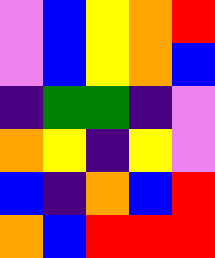[["violet", "blue", "yellow", "orange", "red"], ["violet", "blue", "yellow", "orange", "blue"], ["indigo", "green", "green", "indigo", "violet"], ["orange", "yellow", "indigo", "yellow", "violet"], ["blue", "indigo", "orange", "blue", "red"], ["orange", "blue", "red", "red", "red"]]